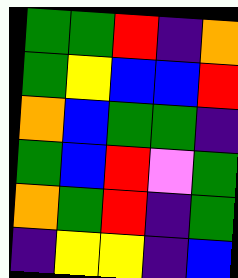[["green", "green", "red", "indigo", "orange"], ["green", "yellow", "blue", "blue", "red"], ["orange", "blue", "green", "green", "indigo"], ["green", "blue", "red", "violet", "green"], ["orange", "green", "red", "indigo", "green"], ["indigo", "yellow", "yellow", "indigo", "blue"]]